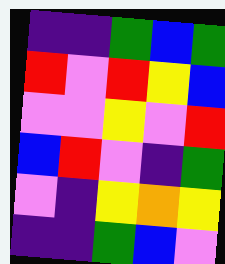[["indigo", "indigo", "green", "blue", "green"], ["red", "violet", "red", "yellow", "blue"], ["violet", "violet", "yellow", "violet", "red"], ["blue", "red", "violet", "indigo", "green"], ["violet", "indigo", "yellow", "orange", "yellow"], ["indigo", "indigo", "green", "blue", "violet"]]